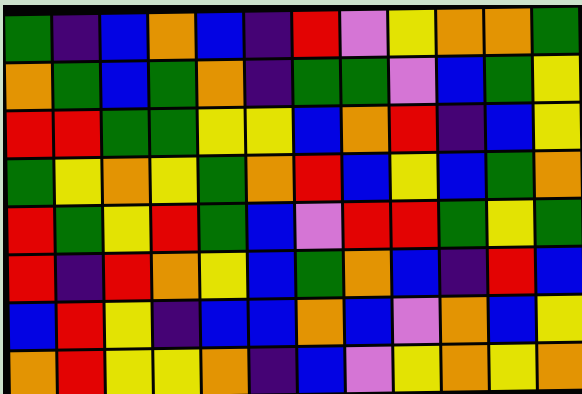[["green", "indigo", "blue", "orange", "blue", "indigo", "red", "violet", "yellow", "orange", "orange", "green"], ["orange", "green", "blue", "green", "orange", "indigo", "green", "green", "violet", "blue", "green", "yellow"], ["red", "red", "green", "green", "yellow", "yellow", "blue", "orange", "red", "indigo", "blue", "yellow"], ["green", "yellow", "orange", "yellow", "green", "orange", "red", "blue", "yellow", "blue", "green", "orange"], ["red", "green", "yellow", "red", "green", "blue", "violet", "red", "red", "green", "yellow", "green"], ["red", "indigo", "red", "orange", "yellow", "blue", "green", "orange", "blue", "indigo", "red", "blue"], ["blue", "red", "yellow", "indigo", "blue", "blue", "orange", "blue", "violet", "orange", "blue", "yellow"], ["orange", "red", "yellow", "yellow", "orange", "indigo", "blue", "violet", "yellow", "orange", "yellow", "orange"]]